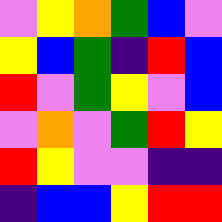[["violet", "yellow", "orange", "green", "blue", "violet"], ["yellow", "blue", "green", "indigo", "red", "blue"], ["red", "violet", "green", "yellow", "violet", "blue"], ["violet", "orange", "violet", "green", "red", "yellow"], ["red", "yellow", "violet", "violet", "indigo", "indigo"], ["indigo", "blue", "blue", "yellow", "red", "red"]]